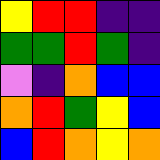[["yellow", "red", "red", "indigo", "indigo"], ["green", "green", "red", "green", "indigo"], ["violet", "indigo", "orange", "blue", "blue"], ["orange", "red", "green", "yellow", "blue"], ["blue", "red", "orange", "yellow", "orange"]]